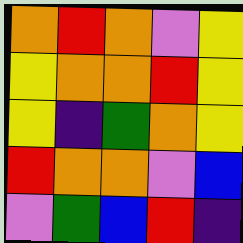[["orange", "red", "orange", "violet", "yellow"], ["yellow", "orange", "orange", "red", "yellow"], ["yellow", "indigo", "green", "orange", "yellow"], ["red", "orange", "orange", "violet", "blue"], ["violet", "green", "blue", "red", "indigo"]]